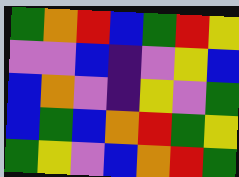[["green", "orange", "red", "blue", "green", "red", "yellow"], ["violet", "violet", "blue", "indigo", "violet", "yellow", "blue"], ["blue", "orange", "violet", "indigo", "yellow", "violet", "green"], ["blue", "green", "blue", "orange", "red", "green", "yellow"], ["green", "yellow", "violet", "blue", "orange", "red", "green"]]